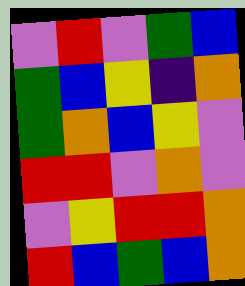[["violet", "red", "violet", "green", "blue"], ["green", "blue", "yellow", "indigo", "orange"], ["green", "orange", "blue", "yellow", "violet"], ["red", "red", "violet", "orange", "violet"], ["violet", "yellow", "red", "red", "orange"], ["red", "blue", "green", "blue", "orange"]]